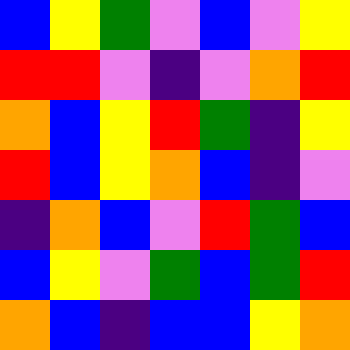[["blue", "yellow", "green", "violet", "blue", "violet", "yellow"], ["red", "red", "violet", "indigo", "violet", "orange", "red"], ["orange", "blue", "yellow", "red", "green", "indigo", "yellow"], ["red", "blue", "yellow", "orange", "blue", "indigo", "violet"], ["indigo", "orange", "blue", "violet", "red", "green", "blue"], ["blue", "yellow", "violet", "green", "blue", "green", "red"], ["orange", "blue", "indigo", "blue", "blue", "yellow", "orange"]]